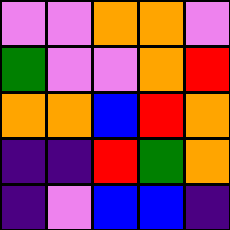[["violet", "violet", "orange", "orange", "violet"], ["green", "violet", "violet", "orange", "red"], ["orange", "orange", "blue", "red", "orange"], ["indigo", "indigo", "red", "green", "orange"], ["indigo", "violet", "blue", "blue", "indigo"]]